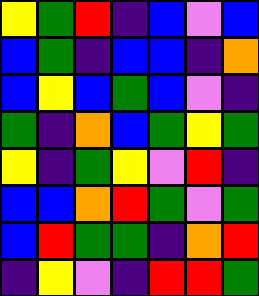[["yellow", "green", "red", "indigo", "blue", "violet", "blue"], ["blue", "green", "indigo", "blue", "blue", "indigo", "orange"], ["blue", "yellow", "blue", "green", "blue", "violet", "indigo"], ["green", "indigo", "orange", "blue", "green", "yellow", "green"], ["yellow", "indigo", "green", "yellow", "violet", "red", "indigo"], ["blue", "blue", "orange", "red", "green", "violet", "green"], ["blue", "red", "green", "green", "indigo", "orange", "red"], ["indigo", "yellow", "violet", "indigo", "red", "red", "green"]]